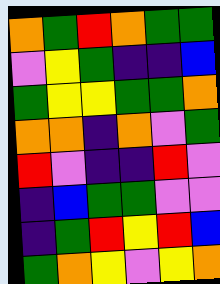[["orange", "green", "red", "orange", "green", "green"], ["violet", "yellow", "green", "indigo", "indigo", "blue"], ["green", "yellow", "yellow", "green", "green", "orange"], ["orange", "orange", "indigo", "orange", "violet", "green"], ["red", "violet", "indigo", "indigo", "red", "violet"], ["indigo", "blue", "green", "green", "violet", "violet"], ["indigo", "green", "red", "yellow", "red", "blue"], ["green", "orange", "yellow", "violet", "yellow", "orange"]]